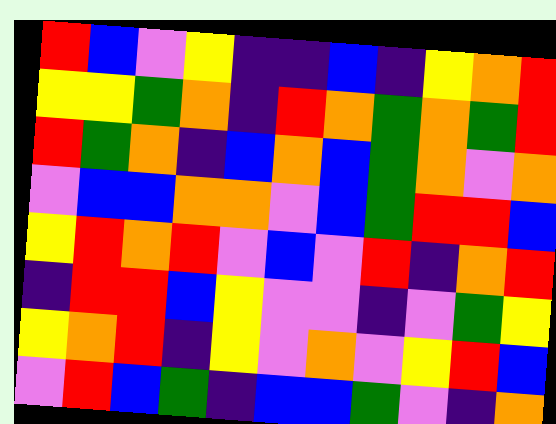[["red", "blue", "violet", "yellow", "indigo", "indigo", "blue", "indigo", "yellow", "orange", "red"], ["yellow", "yellow", "green", "orange", "indigo", "red", "orange", "green", "orange", "green", "red"], ["red", "green", "orange", "indigo", "blue", "orange", "blue", "green", "orange", "violet", "orange"], ["violet", "blue", "blue", "orange", "orange", "violet", "blue", "green", "red", "red", "blue"], ["yellow", "red", "orange", "red", "violet", "blue", "violet", "red", "indigo", "orange", "red"], ["indigo", "red", "red", "blue", "yellow", "violet", "violet", "indigo", "violet", "green", "yellow"], ["yellow", "orange", "red", "indigo", "yellow", "violet", "orange", "violet", "yellow", "red", "blue"], ["violet", "red", "blue", "green", "indigo", "blue", "blue", "green", "violet", "indigo", "orange"]]